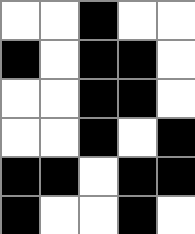[["white", "white", "black", "white", "white"], ["black", "white", "black", "black", "white"], ["white", "white", "black", "black", "white"], ["white", "white", "black", "white", "black"], ["black", "black", "white", "black", "black"], ["black", "white", "white", "black", "white"]]